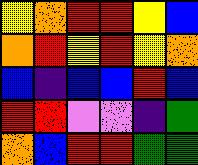[["yellow", "orange", "red", "red", "yellow", "blue"], ["orange", "red", "yellow", "red", "yellow", "orange"], ["blue", "indigo", "blue", "blue", "red", "blue"], ["red", "red", "violet", "violet", "indigo", "green"], ["orange", "blue", "red", "red", "green", "green"]]